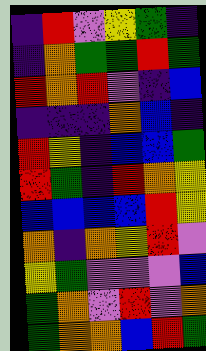[["indigo", "red", "violet", "yellow", "green", "indigo"], ["indigo", "orange", "green", "green", "red", "green"], ["red", "orange", "red", "violet", "indigo", "blue"], ["indigo", "indigo", "indigo", "orange", "blue", "indigo"], ["red", "yellow", "indigo", "blue", "blue", "green"], ["red", "green", "indigo", "red", "orange", "yellow"], ["blue", "blue", "blue", "blue", "red", "yellow"], ["orange", "indigo", "orange", "yellow", "red", "violet"], ["yellow", "green", "violet", "violet", "violet", "blue"], ["green", "orange", "violet", "red", "violet", "orange"], ["green", "orange", "orange", "blue", "red", "green"]]